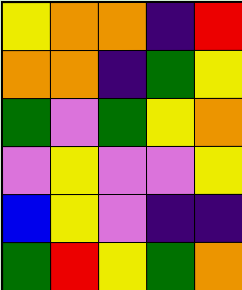[["yellow", "orange", "orange", "indigo", "red"], ["orange", "orange", "indigo", "green", "yellow"], ["green", "violet", "green", "yellow", "orange"], ["violet", "yellow", "violet", "violet", "yellow"], ["blue", "yellow", "violet", "indigo", "indigo"], ["green", "red", "yellow", "green", "orange"]]